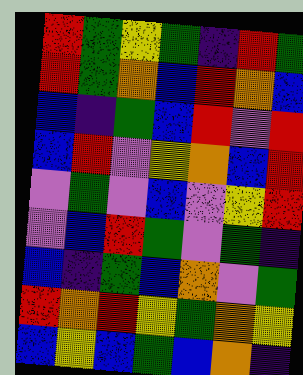[["red", "green", "yellow", "green", "indigo", "red", "green"], ["red", "green", "orange", "blue", "red", "orange", "blue"], ["blue", "indigo", "green", "blue", "red", "violet", "red"], ["blue", "red", "violet", "yellow", "orange", "blue", "red"], ["violet", "green", "violet", "blue", "violet", "yellow", "red"], ["violet", "blue", "red", "green", "violet", "green", "indigo"], ["blue", "indigo", "green", "blue", "orange", "violet", "green"], ["red", "orange", "red", "yellow", "green", "orange", "yellow"], ["blue", "yellow", "blue", "green", "blue", "orange", "indigo"]]